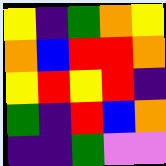[["yellow", "indigo", "green", "orange", "yellow"], ["orange", "blue", "red", "red", "orange"], ["yellow", "red", "yellow", "red", "indigo"], ["green", "indigo", "red", "blue", "orange"], ["indigo", "indigo", "green", "violet", "violet"]]